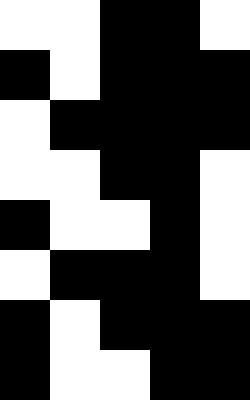[["white", "white", "black", "black", "white"], ["black", "white", "black", "black", "black"], ["white", "black", "black", "black", "black"], ["white", "white", "black", "black", "white"], ["black", "white", "white", "black", "white"], ["white", "black", "black", "black", "white"], ["black", "white", "black", "black", "black"], ["black", "white", "white", "black", "black"]]